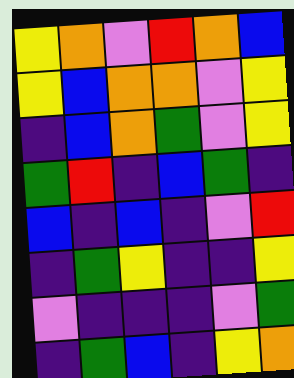[["yellow", "orange", "violet", "red", "orange", "blue"], ["yellow", "blue", "orange", "orange", "violet", "yellow"], ["indigo", "blue", "orange", "green", "violet", "yellow"], ["green", "red", "indigo", "blue", "green", "indigo"], ["blue", "indigo", "blue", "indigo", "violet", "red"], ["indigo", "green", "yellow", "indigo", "indigo", "yellow"], ["violet", "indigo", "indigo", "indigo", "violet", "green"], ["indigo", "green", "blue", "indigo", "yellow", "orange"]]